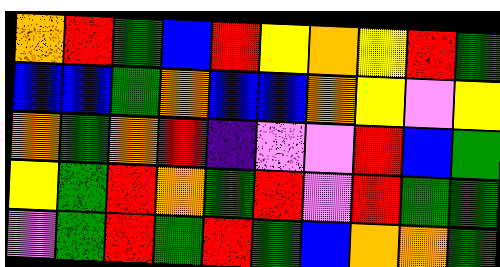[["orange", "red", "green", "blue", "red", "yellow", "orange", "yellow", "red", "green"], ["blue", "blue", "green", "orange", "blue", "blue", "orange", "yellow", "violet", "yellow"], ["orange", "green", "orange", "red", "indigo", "violet", "violet", "red", "blue", "green"], ["yellow", "green", "red", "orange", "green", "red", "violet", "red", "green", "green"], ["violet", "green", "red", "green", "red", "green", "blue", "orange", "orange", "green"]]